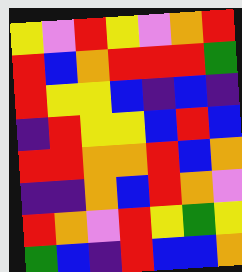[["yellow", "violet", "red", "yellow", "violet", "orange", "red"], ["red", "blue", "orange", "red", "red", "red", "green"], ["red", "yellow", "yellow", "blue", "indigo", "blue", "indigo"], ["indigo", "red", "yellow", "yellow", "blue", "red", "blue"], ["red", "red", "orange", "orange", "red", "blue", "orange"], ["indigo", "indigo", "orange", "blue", "red", "orange", "violet"], ["red", "orange", "violet", "red", "yellow", "green", "yellow"], ["green", "blue", "indigo", "red", "blue", "blue", "orange"]]